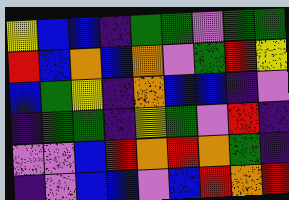[["yellow", "blue", "blue", "indigo", "green", "green", "violet", "green", "green"], ["red", "blue", "orange", "blue", "orange", "violet", "green", "red", "yellow"], ["blue", "green", "yellow", "indigo", "orange", "blue", "blue", "indigo", "violet"], ["indigo", "green", "green", "indigo", "yellow", "green", "violet", "red", "indigo"], ["violet", "violet", "blue", "red", "orange", "red", "orange", "green", "indigo"], ["indigo", "violet", "blue", "blue", "violet", "blue", "red", "orange", "red"]]